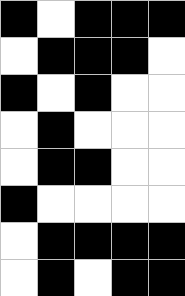[["black", "white", "black", "black", "black"], ["white", "black", "black", "black", "white"], ["black", "white", "black", "white", "white"], ["white", "black", "white", "white", "white"], ["white", "black", "black", "white", "white"], ["black", "white", "white", "white", "white"], ["white", "black", "black", "black", "black"], ["white", "black", "white", "black", "black"]]